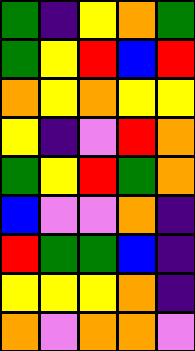[["green", "indigo", "yellow", "orange", "green"], ["green", "yellow", "red", "blue", "red"], ["orange", "yellow", "orange", "yellow", "yellow"], ["yellow", "indigo", "violet", "red", "orange"], ["green", "yellow", "red", "green", "orange"], ["blue", "violet", "violet", "orange", "indigo"], ["red", "green", "green", "blue", "indigo"], ["yellow", "yellow", "yellow", "orange", "indigo"], ["orange", "violet", "orange", "orange", "violet"]]